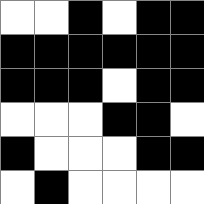[["white", "white", "black", "white", "black", "black"], ["black", "black", "black", "black", "black", "black"], ["black", "black", "black", "white", "black", "black"], ["white", "white", "white", "black", "black", "white"], ["black", "white", "white", "white", "black", "black"], ["white", "black", "white", "white", "white", "white"]]